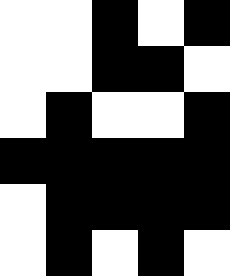[["white", "white", "black", "white", "black"], ["white", "white", "black", "black", "white"], ["white", "black", "white", "white", "black"], ["black", "black", "black", "black", "black"], ["white", "black", "black", "black", "black"], ["white", "black", "white", "black", "white"]]